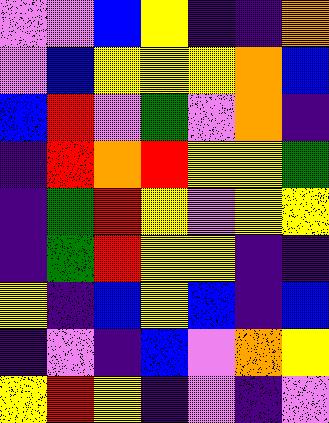[["violet", "violet", "blue", "yellow", "indigo", "indigo", "orange"], ["violet", "blue", "yellow", "yellow", "yellow", "orange", "blue"], ["blue", "red", "violet", "green", "violet", "orange", "indigo"], ["indigo", "red", "orange", "red", "yellow", "yellow", "green"], ["indigo", "green", "red", "yellow", "violet", "yellow", "yellow"], ["indigo", "green", "red", "yellow", "yellow", "indigo", "indigo"], ["yellow", "indigo", "blue", "yellow", "blue", "indigo", "blue"], ["indigo", "violet", "indigo", "blue", "violet", "orange", "yellow"], ["yellow", "red", "yellow", "indigo", "violet", "indigo", "violet"]]